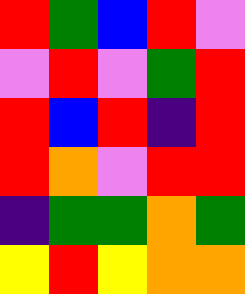[["red", "green", "blue", "red", "violet"], ["violet", "red", "violet", "green", "red"], ["red", "blue", "red", "indigo", "red"], ["red", "orange", "violet", "red", "red"], ["indigo", "green", "green", "orange", "green"], ["yellow", "red", "yellow", "orange", "orange"]]